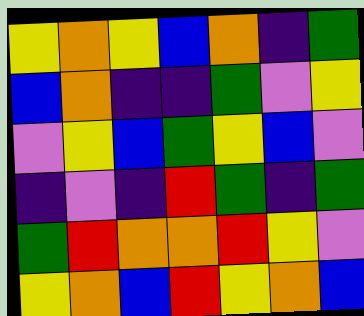[["yellow", "orange", "yellow", "blue", "orange", "indigo", "green"], ["blue", "orange", "indigo", "indigo", "green", "violet", "yellow"], ["violet", "yellow", "blue", "green", "yellow", "blue", "violet"], ["indigo", "violet", "indigo", "red", "green", "indigo", "green"], ["green", "red", "orange", "orange", "red", "yellow", "violet"], ["yellow", "orange", "blue", "red", "yellow", "orange", "blue"]]